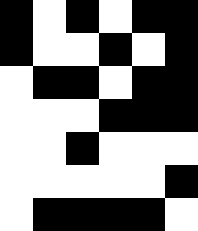[["black", "white", "black", "white", "black", "black"], ["black", "white", "white", "black", "white", "black"], ["white", "black", "black", "white", "black", "black"], ["white", "white", "white", "black", "black", "black"], ["white", "white", "black", "white", "white", "white"], ["white", "white", "white", "white", "white", "black"], ["white", "black", "black", "black", "black", "white"]]